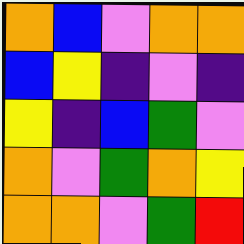[["orange", "blue", "violet", "orange", "orange"], ["blue", "yellow", "indigo", "violet", "indigo"], ["yellow", "indigo", "blue", "green", "violet"], ["orange", "violet", "green", "orange", "yellow"], ["orange", "orange", "violet", "green", "red"]]